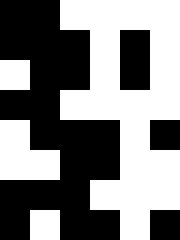[["black", "black", "white", "white", "white", "white"], ["black", "black", "black", "white", "black", "white"], ["white", "black", "black", "white", "black", "white"], ["black", "black", "white", "white", "white", "white"], ["white", "black", "black", "black", "white", "black"], ["white", "white", "black", "black", "white", "white"], ["black", "black", "black", "white", "white", "white"], ["black", "white", "black", "black", "white", "black"]]